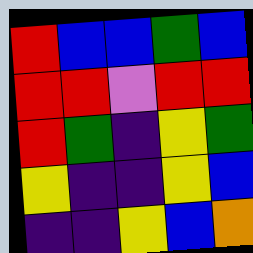[["red", "blue", "blue", "green", "blue"], ["red", "red", "violet", "red", "red"], ["red", "green", "indigo", "yellow", "green"], ["yellow", "indigo", "indigo", "yellow", "blue"], ["indigo", "indigo", "yellow", "blue", "orange"]]